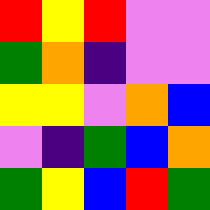[["red", "yellow", "red", "violet", "violet"], ["green", "orange", "indigo", "violet", "violet"], ["yellow", "yellow", "violet", "orange", "blue"], ["violet", "indigo", "green", "blue", "orange"], ["green", "yellow", "blue", "red", "green"]]